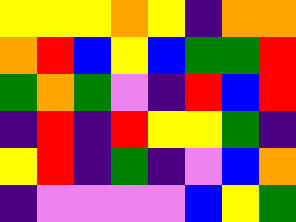[["yellow", "yellow", "yellow", "orange", "yellow", "indigo", "orange", "orange"], ["orange", "red", "blue", "yellow", "blue", "green", "green", "red"], ["green", "orange", "green", "violet", "indigo", "red", "blue", "red"], ["indigo", "red", "indigo", "red", "yellow", "yellow", "green", "indigo"], ["yellow", "red", "indigo", "green", "indigo", "violet", "blue", "orange"], ["indigo", "violet", "violet", "violet", "violet", "blue", "yellow", "green"]]